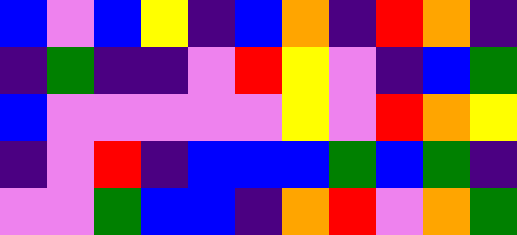[["blue", "violet", "blue", "yellow", "indigo", "blue", "orange", "indigo", "red", "orange", "indigo"], ["indigo", "green", "indigo", "indigo", "violet", "red", "yellow", "violet", "indigo", "blue", "green"], ["blue", "violet", "violet", "violet", "violet", "violet", "yellow", "violet", "red", "orange", "yellow"], ["indigo", "violet", "red", "indigo", "blue", "blue", "blue", "green", "blue", "green", "indigo"], ["violet", "violet", "green", "blue", "blue", "indigo", "orange", "red", "violet", "orange", "green"]]